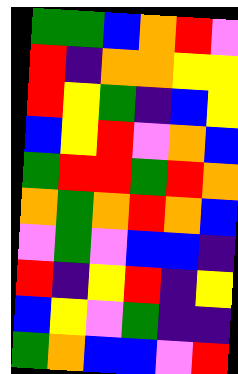[["green", "green", "blue", "orange", "red", "violet"], ["red", "indigo", "orange", "orange", "yellow", "yellow"], ["red", "yellow", "green", "indigo", "blue", "yellow"], ["blue", "yellow", "red", "violet", "orange", "blue"], ["green", "red", "red", "green", "red", "orange"], ["orange", "green", "orange", "red", "orange", "blue"], ["violet", "green", "violet", "blue", "blue", "indigo"], ["red", "indigo", "yellow", "red", "indigo", "yellow"], ["blue", "yellow", "violet", "green", "indigo", "indigo"], ["green", "orange", "blue", "blue", "violet", "red"]]